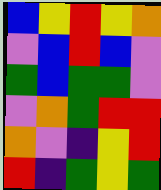[["blue", "yellow", "red", "yellow", "orange"], ["violet", "blue", "red", "blue", "violet"], ["green", "blue", "green", "green", "violet"], ["violet", "orange", "green", "red", "red"], ["orange", "violet", "indigo", "yellow", "red"], ["red", "indigo", "green", "yellow", "green"]]